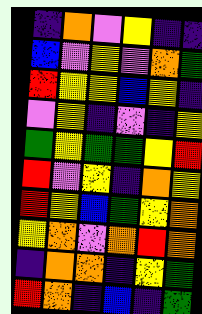[["indigo", "orange", "violet", "yellow", "indigo", "indigo"], ["blue", "violet", "yellow", "violet", "orange", "green"], ["red", "yellow", "yellow", "blue", "yellow", "indigo"], ["violet", "yellow", "indigo", "violet", "indigo", "yellow"], ["green", "yellow", "green", "green", "yellow", "red"], ["red", "violet", "yellow", "indigo", "orange", "yellow"], ["red", "yellow", "blue", "green", "yellow", "orange"], ["yellow", "orange", "violet", "orange", "red", "orange"], ["indigo", "orange", "orange", "indigo", "yellow", "green"], ["red", "orange", "indigo", "blue", "indigo", "green"]]